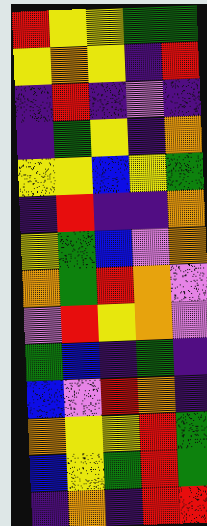[["red", "yellow", "yellow", "green", "green"], ["yellow", "orange", "yellow", "indigo", "red"], ["indigo", "red", "indigo", "violet", "indigo"], ["indigo", "green", "yellow", "indigo", "orange"], ["yellow", "yellow", "blue", "yellow", "green"], ["indigo", "red", "indigo", "indigo", "orange"], ["yellow", "green", "blue", "violet", "orange"], ["orange", "green", "red", "orange", "violet"], ["violet", "red", "yellow", "orange", "violet"], ["green", "blue", "indigo", "green", "indigo"], ["blue", "violet", "red", "orange", "indigo"], ["orange", "yellow", "yellow", "red", "green"], ["blue", "yellow", "green", "red", "green"], ["indigo", "orange", "indigo", "red", "red"]]